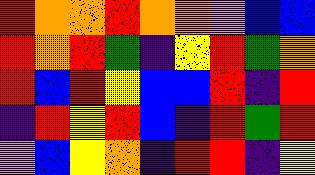[["red", "orange", "orange", "red", "orange", "orange", "violet", "blue", "blue"], ["red", "orange", "red", "green", "indigo", "yellow", "red", "green", "orange"], ["red", "blue", "red", "yellow", "blue", "blue", "red", "indigo", "red"], ["indigo", "red", "yellow", "red", "blue", "indigo", "red", "green", "red"], ["violet", "blue", "yellow", "orange", "indigo", "red", "red", "indigo", "yellow"]]